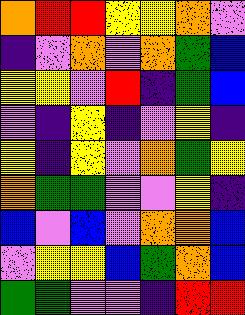[["orange", "red", "red", "yellow", "yellow", "orange", "violet"], ["indigo", "violet", "orange", "violet", "orange", "green", "blue"], ["yellow", "yellow", "violet", "red", "indigo", "green", "blue"], ["violet", "indigo", "yellow", "indigo", "violet", "yellow", "indigo"], ["yellow", "indigo", "yellow", "violet", "orange", "green", "yellow"], ["orange", "green", "green", "violet", "violet", "yellow", "indigo"], ["blue", "violet", "blue", "violet", "orange", "orange", "blue"], ["violet", "yellow", "yellow", "blue", "green", "orange", "blue"], ["green", "green", "violet", "violet", "indigo", "red", "red"]]